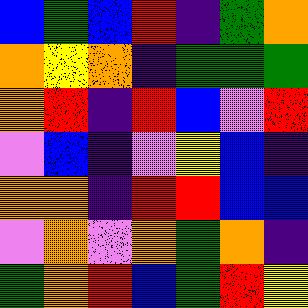[["blue", "green", "blue", "red", "indigo", "green", "orange"], ["orange", "yellow", "orange", "indigo", "green", "green", "green"], ["orange", "red", "indigo", "red", "blue", "violet", "red"], ["violet", "blue", "indigo", "violet", "yellow", "blue", "indigo"], ["orange", "orange", "indigo", "red", "red", "blue", "blue"], ["violet", "orange", "violet", "orange", "green", "orange", "indigo"], ["green", "orange", "red", "blue", "green", "red", "yellow"]]